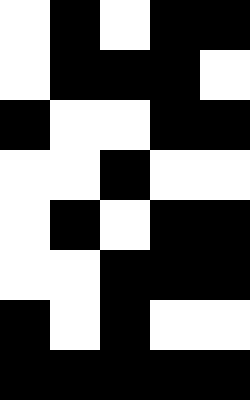[["white", "black", "white", "black", "black"], ["white", "black", "black", "black", "white"], ["black", "white", "white", "black", "black"], ["white", "white", "black", "white", "white"], ["white", "black", "white", "black", "black"], ["white", "white", "black", "black", "black"], ["black", "white", "black", "white", "white"], ["black", "black", "black", "black", "black"]]